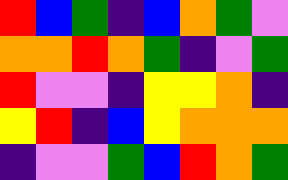[["red", "blue", "green", "indigo", "blue", "orange", "green", "violet"], ["orange", "orange", "red", "orange", "green", "indigo", "violet", "green"], ["red", "violet", "violet", "indigo", "yellow", "yellow", "orange", "indigo"], ["yellow", "red", "indigo", "blue", "yellow", "orange", "orange", "orange"], ["indigo", "violet", "violet", "green", "blue", "red", "orange", "green"]]